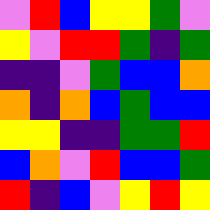[["violet", "red", "blue", "yellow", "yellow", "green", "violet"], ["yellow", "violet", "red", "red", "green", "indigo", "green"], ["indigo", "indigo", "violet", "green", "blue", "blue", "orange"], ["orange", "indigo", "orange", "blue", "green", "blue", "blue"], ["yellow", "yellow", "indigo", "indigo", "green", "green", "red"], ["blue", "orange", "violet", "red", "blue", "blue", "green"], ["red", "indigo", "blue", "violet", "yellow", "red", "yellow"]]